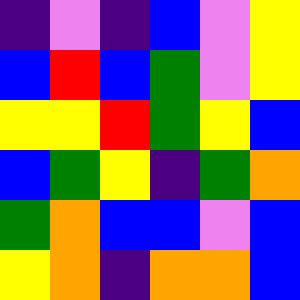[["indigo", "violet", "indigo", "blue", "violet", "yellow"], ["blue", "red", "blue", "green", "violet", "yellow"], ["yellow", "yellow", "red", "green", "yellow", "blue"], ["blue", "green", "yellow", "indigo", "green", "orange"], ["green", "orange", "blue", "blue", "violet", "blue"], ["yellow", "orange", "indigo", "orange", "orange", "blue"]]